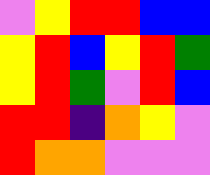[["violet", "yellow", "red", "red", "blue", "blue"], ["yellow", "red", "blue", "yellow", "red", "green"], ["yellow", "red", "green", "violet", "red", "blue"], ["red", "red", "indigo", "orange", "yellow", "violet"], ["red", "orange", "orange", "violet", "violet", "violet"]]